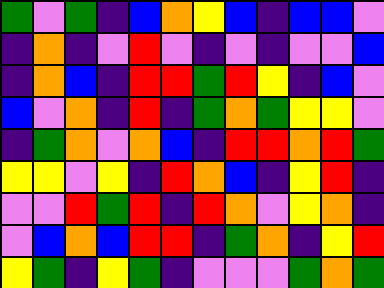[["green", "violet", "green", "indigo", "blue", "orange", "yellow", "blue", "indigo", "blue", "blue", "violet"], ["indigo", "orange", "indigo", "violet", "red", "violet", "indigo", "violet", "indigo", "violet", "violet", "blue"], ["indigo", "orange", "blue", "indigo", "red", "red", "green", "red", "yellow", "indigo", "blue", "violet"], ["blue", "violet", "orange", "indigo", "red", "indigo", "green", "orange", "green", "yellow", "yellow", "violet"], ["indigo", "green", "orange", "violet", "orange", "blue", "indigo", "red", "red", "orange", "red", "green"], ["yellow", "yellow", "violet", "yellow", "indigo", "red", "orange", "blue", "indigo", "yellow", "red", "indigo"], ["violet", "violet", "red", "green", "red", "indigo", "red", "orange", "violet", "yellow", "orange", "indigo"], ["violet", "blue", "orange", "blue", "red", "red", "indigo", "green", "orange", "indigo", "yellow", "red"], ["yellow", "green", "indigo", "yellow", "green", "indigo", "violet", "violet", "violet", "green", "orange", "green"]]